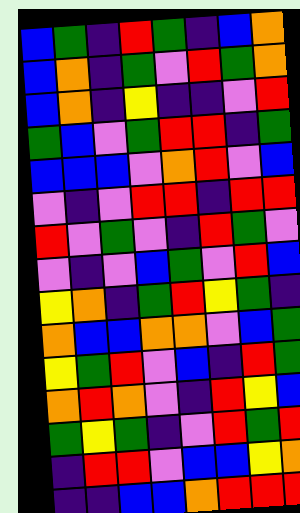[["blue", "green", "indigo", "red", "green", "indigo", "blue", "orange"], ["blue", "orange", "indigo", "green", "violet", "red", "green", "orange"], ["blue", "orange", "indigo", "yellow", "indigo", "indigo", "violet", "red"], ["green", "blue", "violet", "green", "red", "red", "indigo", "green"], ["blue", "blue", "blue", "violet", "orange", "red", "violet", "blue"], ["violet", "indigo", "violet", "red", "red", "indigo", "red", "red"], ["red", "violet", "green", "violet", "indigo", "red", "green", "violet"], ["violet", "indigo", "violet", "blue", "green", "violet", "red", "blue"], ["yellow", "orange", "indigo", "green", "red", "yellow", "green", "indigo"], ["orange", "blue", "blue", "orange", "orange", "violet", "blue", "green"], ["yellow", "green", "red", "violet", "blue", "indigo", "red", "green"], ["orange", "red", "orange", "violet", "indigo", "red", "yellow", "blue"], ["green", "yellow", "green", "indigo", "violet", "red", "green", "red"], ["indigo", "red", "red", "violet", "blue", "blue", "yellow", "orange"], ["indigo", "indigo", "blue", "blue", "orange", "red", "red", "red"]]